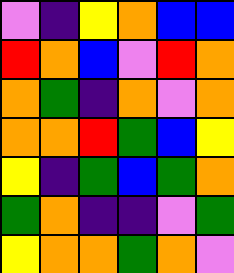[["violet", "indigo", "yellow", "orange", "blue", "blue"], ["red", "orange", "blue", "violet", "red", "orange"], ["orange", "green", "indigo", "orange", "violet", "orange"], ["orange", "orange", "red", "green", "blue", "yellow"], ["yellow", "indigo", "green", "blue", "green", "orange"], ["green", "orange", "indigo", "indigo", "violet", "green"], ["yellow", "orange", "orange", "green", "orange", "violet"]]